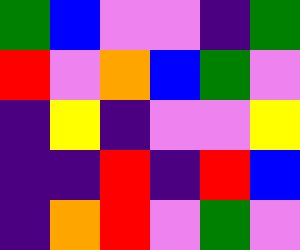[["green", "blue", "violet", "violet", "indigo", "green"], ["red", "violet", "orange", "blue", "green", "violet"], ["indigo", "yellow", "indigo", "violet", "violet", "yellow"], ["indigo", "indigo", "red", "indigo", "red", "blue"], ["indigo", "orange", "red", "violet", "green", "violet"]]